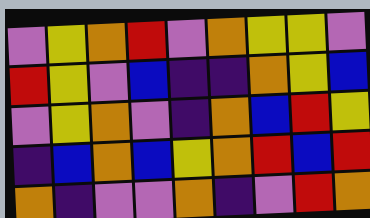[["violet", "yellow", "orange", "red", "violet", "orange", "yellow", "yellow", "violet"], ["red", "yellow", "violet", "blue", "indigo", "indigo", "orange", "yellow", "blue"], ["violet", "yellow", "orange", "violet", "indigo", "orange", "blue", "red", "yellow"], ["indigo", "blue", "orange", "blue", "yellow", "orange", "red", "blue", "red"], ["orange", "indigo", "violet", "violet", "orange", "indigo", "violet", "red", "orange"]]